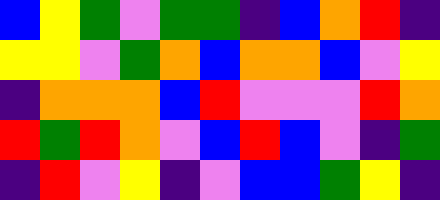[["blue", "yellow", "green", "violet", "green", "green", "indigo", "blue", "orange", "red", "indigo"], ["yellow", "yellow", "violet", "green", "orange", "blue", "orange", "orange", "blue", "violet", "yellow"], ["indigo", "orange", "orange", "orange", "blue", "red", "violet", "violet", "violet", "red", "orange"], ["red", "green", "red", "orange", "violet", "blue", "red", "blue", "violet", "indigo", "green"], ["indigo", "red", "violet", "yellow", "indigo", "violet", "blue", "blue", "green", "yellow", "indigo"]]